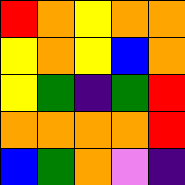[["red", "orange", "yellow", "orange", "orange"], ["yellow", "orange", "yellow", "blue", "orange"], ["yellow", "green", "indigo", "green", "red"], ["orange", "orange", "orange", "orange", "red"], ["blue", "green", "orange", "violet", "indigo"]]